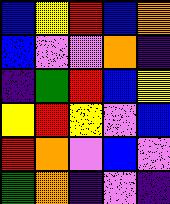[["blue", "yellow", "red", "blue", "orange"], ["blue", "violet", "violet", "orange", "indigo"], ["indigo", "green", "red", "blue", "yellow"], ["yellow", "red", "yellow", "violet", "blue"], ["red", "orange", "violet", "blue", "violet"], ["green", "orange", "indigo", "violet", "indigo"]]